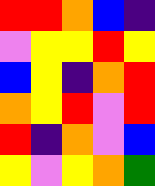[["red", "red", "orange", "blue", "indigo"], ["violet", "yellow", "yellow", "red", "yellow"], ["blue", "yellow", "indigo", "orange", "red"], ["orange", "yellow", "red", "violet", "red"], ["red", "indigo", "orange", "violet", "blue"], ["yellow", "violet", "yellow", "orange", "green"]]